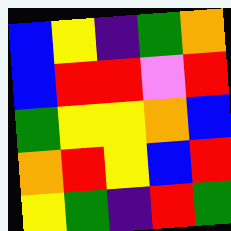[["blue", "yellow", "indigo", "green", "orange"], ["blue", "red", "red", "violet", "red"], ["green", "yellow", "yellow", "orange", "blue"], ["orange", "red", "yellow", "blue", "red"], ["yellow", "green", "indigo", "red", "green"]]